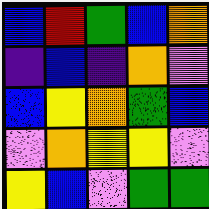[["blue", "red", "green", "blue", "orange"], ["indigo", "blue", "indigo", "orange", "violet"], ["blue", "yellow", "orange", "green", "blue"], ["violet", "orange", "yellow", "yellow", "violet"], ["yellow", "blue", "violet", "green", "green"]]